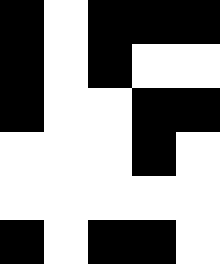[["black", "white", "black", "black", "black"], ["black", "white", "black", "white", "white"], ["black", "white", "white", "black", "black"], ["white", "white", "white", "black", "white"], ["white", "white", "white", "white", "white"], ["black", "white", "black", "black", "white"]]